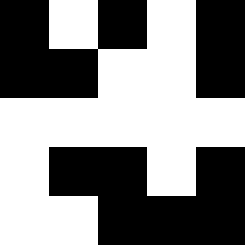[["black", "white", "black", "white", "black"], ["black", "black", "white", "white", "black"], ["white", "white", "white", "white", "white"], ["white", "black", "black", "white", "black"], ["white", "white", "black", "black", "black"]]